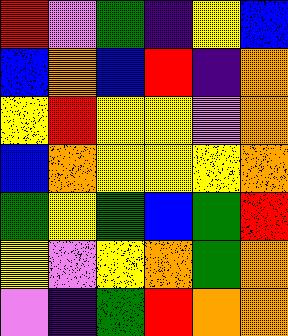[["red", "violet", "green", "indigo", "yellow", "blue"], ["blue", "orange", "blue", "red", "indigo", "orange"], ["yellow", "red", "yellow", "yellow", "violet", "orange"], ["blue", "orange", "yellow", "yellow", "yellow", "orange"], ["green", "yellow", "green", "blue", "green", "red"], ["yellow", "violet", "yellow", "orange", "green", "orange"], ["violet", "indigo", "green", "red", "orange", "orange"]]